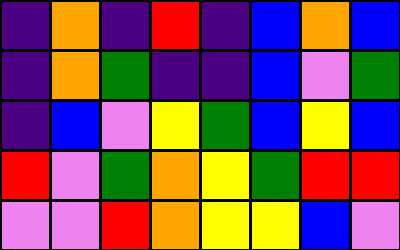[["indigo", "orange", "indigo", "red", "indigo", "blue", "orange", "blue"], ["indigo", "orange", "green", "indigo", "indigo", "blue", "violet", "green"], ["indigo", "blue", "violet", "yellow", "green", "blue", "yellow", "blue"], ["red", "violet", "green", "orange", "yellow", "green", "red", "red"], ["violet", "violet", "red", "orange", "yellow", "yellow", "blue", "violet"]]